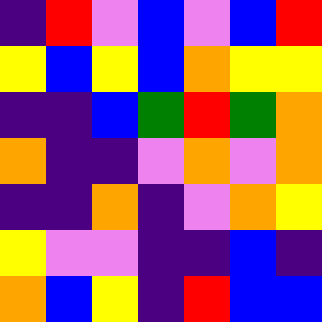[["indigo", "red", "violet", "blue", "violet", "blue", "red"], ["yellow", "blue", "yellow", "blue", "orange", "yellow", "yellow"], ["indigo", "indigo", "blue", "green", "red", "green", "orange"], ["orange", "indigo", "indigo", "violet", "orange", "violet", "orange"], ["indigo", "indigo", "orange", "indigo", "violet", "orange", "yellow"], ["yellow", "violet", "violet", "indigo", "indigo", "blue", "indigo"], ["orange", "blue", "yellow", "indigo", "red", "blue", "blue"]]